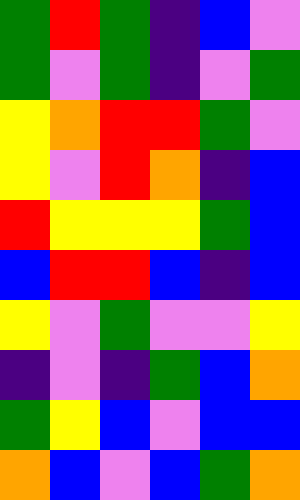[["green", "red", "green", "indigo", "blue", "violet"], ["green", "violet", "green", "indigo", "violet", "green"], ["yellow", "orange", "red", "red", "green", "violet"], ["yellow", "violet", "red", "orange", "indigo", "blue"], ["red", "yellow", "yellow", "yellow", "green", "blue"], ["blue", "red", "red", "blue", "indigo", "blue"], ["yellow", "violet", "green", "violet", "violet", "yellow"], ["indigo", "violet", "indigo", "green", "blue", "orange"], ["green", "yellow", "blue", "violet", "blue", "blue"], ["orange", "blue", "violet", "blue", "green", "orange"]]